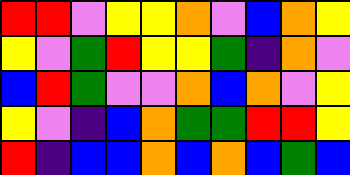[["red", "red", "violet", "yellow", "yellow", "orange", "violet", "blue", "orange", "yellow"], ["yellow", "violet", "green", "red", "yellow", "yellow", "green", "indigo", "orange", "violet"], ["blue", "red", "green", "violet", "violet", "orange", "blue", "orange", "violet", "yellow"], ["yellow", "violet", "indigo", "blue", "orange", "green", "green", "red", "red", "yellow"], ["red", "indigo", "blue", "blue", "orange", "blue", "orange", "blue", "green", "blue"]]